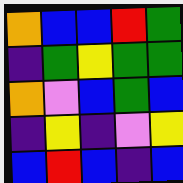[["orange", "blue", "blue", "red", "green"], ["indigo", "green", "yellow", "green", "green"], ["orange", "violet", "blue", "green", "blue"], ["indigo", "yellow", "indigo", "violet", "yellow"], ["blue", "red", "blue", "indigo", "blue"]]